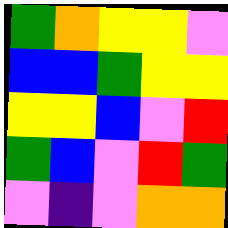[["green", "orange", "yellow", "yellow", "violet"], ["blue", "blue", "green", "yellow", "yellow"], ["yellow", "yellow", "blue", "violet", "red"], ["green", "blue", "violet", "red", "green"], ["violet", "indigo", "violet", "orange", "orange"]]